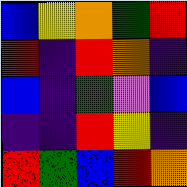[["blue", "yellow", "orange", "green", "red"], ["red", "indigo", "red", "orange", "indigo"], ["blue", "indigo", "green", "violet", "blue"], ["indigo", "indigo", "red", "yellow", "indigo"], ["red", "green", "blue", "red", "orange"]]